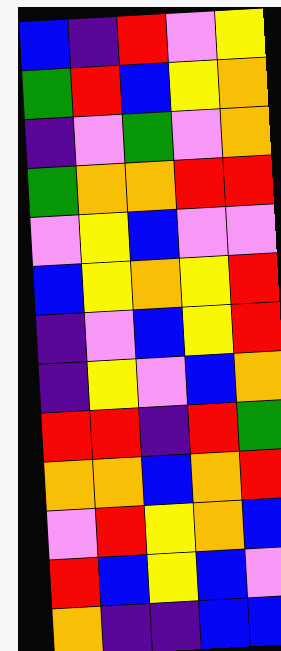[["blue", "indigo", "red", "violet", "yellow"], ["green", "red", "blue", "yellow", "orange"], ["indigo", "violet", "green", "violet", "orange"], ["green", "orange", "orange", "red", "red"], ["violet", "yellow", "blue", "violet", "violet"], ["blue", "yellow", "orange", "yellow", "red"], ["indigo", "violet", "blue", "yellow", "red"], ["indigo", "yellow", "violet", "blue", "orange"], ["red", "red", "indigo", "red", "green"], ["orange", "orange", "blue", "orange", "red"], ["violet", "red", "yellow", "orange", "blue"], ["red", "blue", "yellow", "blue", "violet"], ["orange", "indigo", "indigo", "blue", "blue"]]